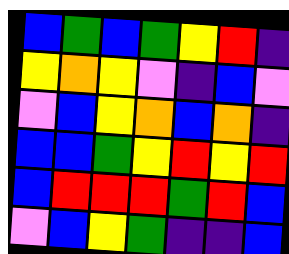[["blue", "green", "blue", "green", "yellow", "red", "indigo"], ["yellow", "orange", "yellow", "violet", "indigo", "blue", "violet"], ["violet", "blue", "yellow", "orange", "blue", "orange", "indigo"], ["blue", "blue", "green", "yellow", "red", "yellow", "red"], ["blue", "red", "red", "red", "green", "red", "blue"], ["violet", "blue", "yellow", "green", "indigo", "indigo", "blue"]]